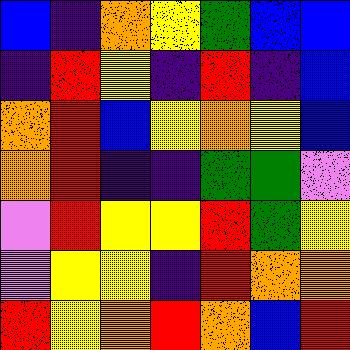[["blue", "indigo", "orange", "yellow", "green", "blue", "blue"], ["indigo", "red", "yellow", "indigo", "red", "indigo", "blue"], ["orange", "red", "blue", "yellow", "orange", "yellow", "blue"], ["orange", "red", "indigo", "indigo", "green", "green", "violet"], ["violet", "red", "yellow", "yellow", "red", "green", "yellow"], ["violet", "yellow", "yellow", "indigo", "red", "orange", "orange"], ["red", "yellow", "orange", "red", "orange", "blue", "red"]]